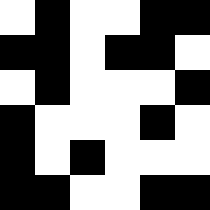[["white", "black", "white", "white", "black", "black"], ["black", "black", "white", "black", "black", "white"], ["white", "black", "white", "white", "white", "black"], ["black", "white", "white", "white", "black", "white"], ["black", "white", "black", "white", "white", "white"], ["black", "black", "white", "white", "black", "black"]]